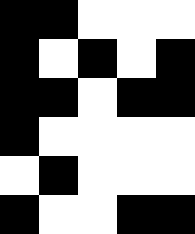[["black", "black", "white", "white", "white"], ["black", "white", "black", "white", "black"], ["black", "black", "white", "black", "black"], ["black", "white", "white", "white", "white"], ["white", "black", "white", "white", "white"], ["black", "white", "white", "black", "black"]]